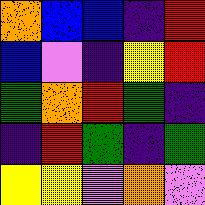[["orange", "blue", "blue", "indigo", "red"], ["blue", "violet", "indigo", "yellow", "red"], ["green", "orange", "red", "green", "indigo"], ["indigo", "red", "green", "indigo", "green"], ["yellow", "yellow", "violet", "orange", "violet"]]